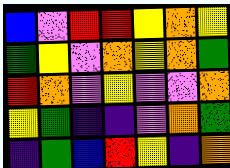[["blue", "violet", "red", "red", "yellow", "orange", "yellow"], ["green", "yellow", "violet", "orange", "yellow", "orange", "green"], ["red", "orange", "violet", "yellow", "violet", "violet", "orange"], ["yellow", "green", "indigo", "indigo", "violet", "orange", "green"], ["indigo", "green", "blue", "red", "yellow", "indigo", "orange"]]